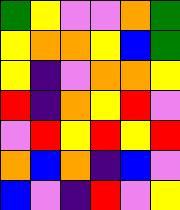[["green", "yellow", "violet", "violet", "orange", "green"], ["yellow", "orange", "orange", "yellow", "blue", "green"], ["yellow", "indigo", "violet", "orange", "orange", "yellow"], ["red", "indigo", "orange", "yellow", "red", "violet"], ["violet", "red", "yellow", "red", "yellow", "red"], ["orange", "blue", "orange", "indigo", "blue", "violet"], ["blue", "violet", "indigo", "red", "violet", "yellow"]]